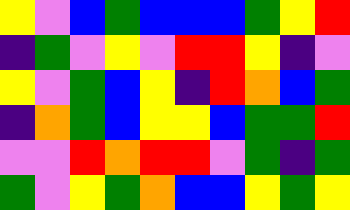[["yellow", "violet", "blue", "green", "blue", "blue", "blue", "green", "yellow", "red"], ["indigo", "green", "violet", "yellow", "violet", "red", "red", "yellow", "indigo", "violet"], ["yellow", "violet", "green", "blue", "yellow", "indigo", "red", "orange", "blue", "green"], ["indigo", "orange", "green", "blue", "yellow", "yellow", "blue", "green", "green", "red"], ["violet", "violet", "red", "orange", "red", "red", "violet", "green", "indigo", "green"], ["green", "violet", "yellow", "green", "orange", "blue", "blue", "yellow", "green", "yellow"]]